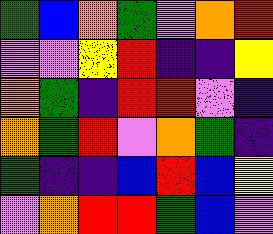[["green", "blue", "orange", "green", "violet", "orange", "red"], ["violet", "violet", "yellow", "red", "indigo", "indigo", "yellow"], ["orange", "green", "indigo", "red", "red", "violet", "indigo"], ["orange", "green", "red", "violet", "orange", "green", "indigo"], ["green", "indigo", "indigo", "blue", "red", "blue", "yellow"], ["violet", "orange", "red", "red", "green", "blue", "violet"]]